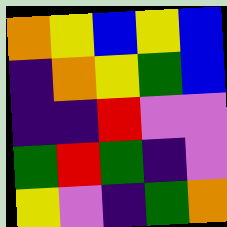[["orange", "yellow", "blue", "yellow", "blue"], ["indigo", "orange", "yellow", "green", "blue"], ["indigo", "indigo", "red", "violet", "violet"], ["green", "red", "green", "indigo", "violet"], ["yellow", "violet", "indigo", "green", "orange"]]